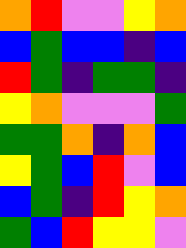[["orange", "red", "violet", "violet", "yellow", "orange"], ["blue", "green", "blue", "blue", "indigo", "blue"], ["red", "green", "indigo", "green", "green", "indigo"], ["yellow", "orange", "violet", "violet", "violet", "green"], ["green", "green", "orange", "indigo", "orange", "blue"], ["yellow", "green", "blue", "red", "violet", "blue"], ["blue", "green", "indigo", "red", "yellow", "orange"], ["green", "blue", "red", "yellow", "yellow", "violet"]]